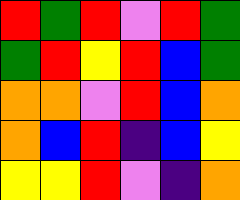[["red", "green", "red", "violet", "red", "green"], ["green", "red", "yellow", "red", "blue", "green"], ["orange", "orange", "violet", "red", "blue", "orange"], ["orange", "blue", "red", "indigo", "blue", "yellow"], ["yellow", "yellow", "red", "violet", "indigo", "orange"]]